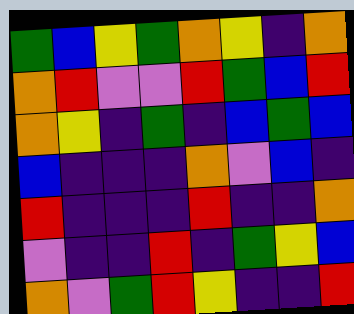[["green", "blue", "yellow", "green", "orange", "yellow", "indigo", "orange"], ["orange", "red", "violet", "violet", "red", "green", "blue", "red"], ["orange", "yellow", "indigo", "green", "indigo", "blue", "green", "blue"], ["blue", "indigo", "indigo", "indigo", "orange", "violet", "blue", "indigo"], ["red", "indigo", "indigo", "indigo", "red", "indigo", "indigo", "orange"], ["violet", "indigo", "indigo", "red", "indigo", "green", "yellow", "blue"], ["orange", "violet", "green", "red", "yellow", "indigo", "indigo", "red"]]